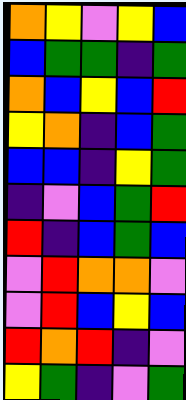[["orange", "yellow", "violet", "yellow", "blue"], ["blue", "green", "green", "indigo", "green"], ["orange", "blue", "yellow", "blue", "red"], ["yellow", "orange", "indigo", "blue", "green"], ["blue", "blue", "indigo", "yellow", "green"], ["indigo", "violet", "blue", "green", "red"], ["red", "indigo", "blue", "green", "blue"], ["violet", "red", "orange", "orange", "violet"], ["violet", "red", "blue", "yellow", "blue"], ["red", "orange", "red", "indigo", "violet"], ["yellow", "green", "indigo", "violet", "green"]]